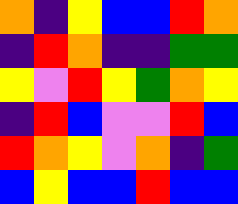[["orange", "indigo", "yellow", "blue", "blue", "red", "orange"], ["indigo", "red", "orange", "indigo", "indigo", "green", "green"], ["yellow", "violet", "red", "yellow", "green", "orange", "yellow"], ["indigo", "red", "blue", "violet", "violet", "red", "blue"], ["red", "orange", "yellow", "violet", "orange", "indigo", "green"], ["blue", "yellow", "blue", "blue", "red", "blue", "blue"]]